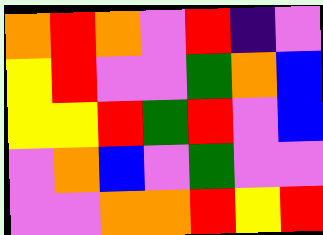[["orange", "red", "orange", "violet", "red", "indigo", "violet"], ["yellow", "red", "violet", "violet", "green", "orange", "blue"], ["yellow", "yellow", "red", "green", "red", "violet", "blue"], ["violet", "orange", "blue", "violet", "green", "violet", "violet"], ["violet", "violet", "orange", "orange", "red", "yellow", "red"]]